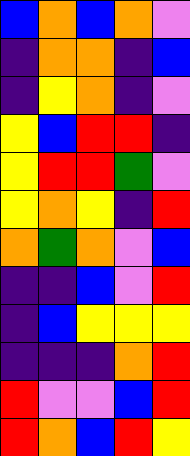[["blue", "orange", "blue", "orange", "violet"], ["indigo", "orange", "orange", "indigo", "blue"], ["indigo", "yellow", "orange", "indigo", "violet"], ["yellow", "blue", "red", "red", "indigo"], ["yellow", "red", "red", "green", "violet"], ["yellow", "orange", "yellow", "indigo", "red"], ["orange", "green", "orange", "violet", "blue"], ["indigo", "indigo", "blue", "violet", "red"], ["indigo", "blue", "yellow", "yellow", "yellow"], ["indigo", "indigo", "indigo", "orange", "red"], ["red", "violet", "violet", "blue", "red"], ["red", "orange", "blue", "red", "yellow"]]